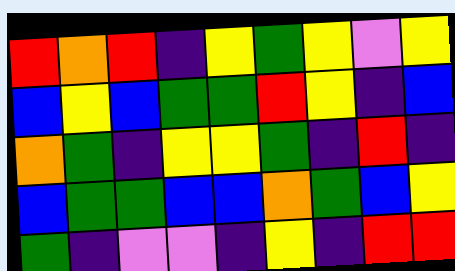[["red", "orange", "red", "indigo", "yellow", "green", "yellow", "violet", "yellow"], ["blue", "yellow", "blue", "green", "green", "red", "yellow", "indigo", "blue"], ["orange", "green", "indigo", "yellow", "yellow", "green", "indigo", "red", "indigo"], ["blue", "green", "green", "blue", "blue", "orange", "green", "blue", "yellow"], ["green", "indigo", "violet", "violet", "indigo", "yellow", "indigo", "red", "red"]]